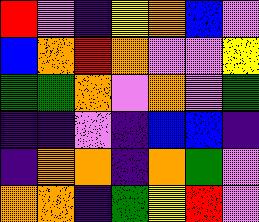[["red", "violet", "indigo", "yellow", "orange", "blue", "violet"], ["blue", "orange", "red", "orange", "violet", "violet", "yellow"], ["green", "green", "orange", "violet", "orange", "violet", "green"], ["indigo", "indigo", "violet", "indigo", "blue", "blue", "indigo"], ["indigo", "orange", "orange", "indigo", "orange", "green", "violet"], ["orange", "orange", "indigo", "green", "yellow", "red", "violet"]]